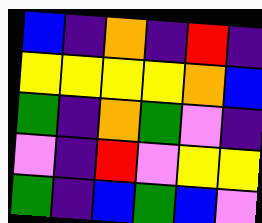[["blue", "indigo", "orange", "indigo", "red", "indigo"], ["yellow", "yellow", "yellow", "yellow", "orange", "blue"], ["green", "indigo", "orange", "green", "violet", "indigo"], ["violet", "indigo", "red", "violet", "yellow", "yellow"], ["green", "indigo", "blue", "green", "blue", "violet"]]